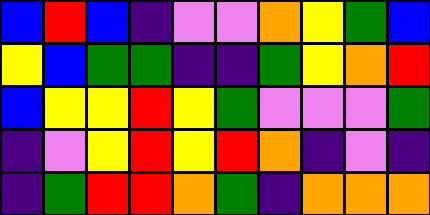[["blue", "red", "blue", "indigo", "violet", "violet", "orange", "yellow", "green", "blue"], ["yellow", "blue", "green", "green", "indigo", "indigo", "green", "yellow", "orange", "red"], ["blue", "yellow", "yellow", "red", "yellow", "green", "violet", "violet", "violet", "green"], ["indigo", "violet", "yellow", "red", "yellow", "red", "orange", "indigo", "violet", "indigo"], ["indigo", "green", "red", "red", "orange", "green", "indigo", "orange", "orange", "orange"]]